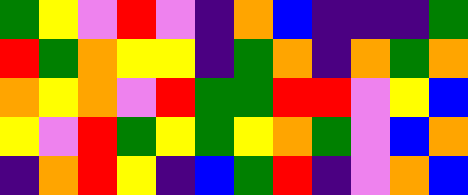[["green", "yellow", "violet", "red", "violet", "indigo", "orange", "blue", "indigo", "indigo", "indigo", "green"], ["red", "green", "orange", "yellow", "yellow", "indigo", "green", "orange", "indigo", "orange", "green", "orange"], ["orange", "yellow", "orange", "violet", "red", "green", "green", "red", "red", "violet", "yellow", "blue"], ["yellow", "violet", "red", "green", "yellow", "green", "yellow", "orange", "green", "violet", "blue", "orange"], ["indigo", "orange", "red", "yellow", "indigo", "blue", "green", "red", "indigo", "violet", "orange", "blue"]]